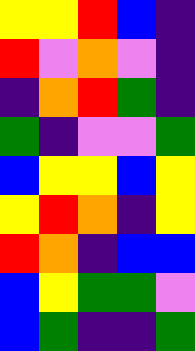[["yellow", "yellow", "red", "blue", "indigo"], ["red", "violet", "orange", "violet", "indigo"], ["indigo", "orange", "red", "green", "indigo"], ["green", "indigo", "violet", "violet", "green"], ["blue", "yellow", "yellow", "blue", "yellow"], ["yellow", "red", "orange", "indigo", "yellow"], ["red", "orange", "indigo", "blue", "blue"], ["blue", "yellow", "green", "green", "violet"], ["blue", "green", "indigo", "indigo", "green"]]